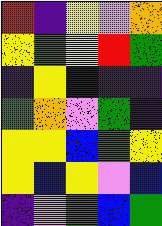[["red", "indigo", "yellow", "violet", "orange"], ["yellow", "green", "yellow", "red", "green"], ["indigo", "yellow", "blue", "indigo", "indigo"], ["green", "orange", "violet", "green", "indigo"], ["yellow", "yellow", "blue", "green", "yellow"], ["yellow", "blue", "yellow", "violet", "blue"], ["indigo", "violet", "green", "blue", "green"]]